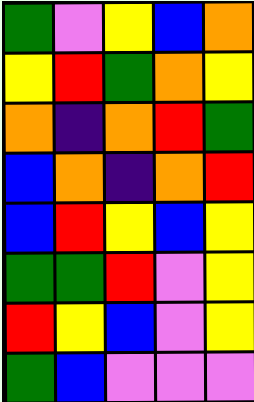[["green", "violet", "yellow", "blue", "orange"], ["yellow", "red", "green", "orange", "yellow"], ["orange", "indigo", "orange", "red", "green"], ["blue", "orange", "indigo", "orange", "red"], ["blue", "red", "yellow", "blue", "yellow"], ["green", "green", "red", "violet", "yellow"], ["red", "yellow", "blue", "violet", "yellow"], ["green", "blue", "violet", "violet", "violet"]]